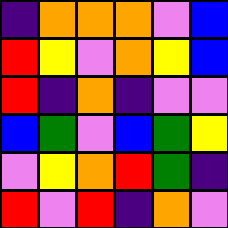[["indigo", "orange", "orange", "orange", "violet", "blue"], ["red", "yellow", "violet", "orange", "yellow", "blue"], ["red", "indigo", "orange", "indigo", "violet", "violet"], ["blue", "green", "violet", "blue", "green", "yellow"], ["violet", "yellow", "orange", "red", "green", "indigo"], ["red", "violet", "red", "indigo", "orange", "violet"]]